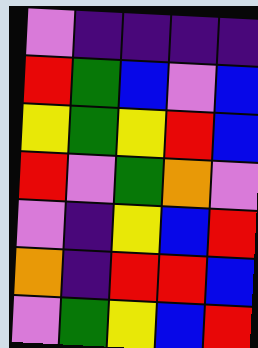[["violet", "indigo", "indigo", "indigo", "indigo"], ["red", "green", "blue", "violet", "blue"], ["yellow", "green", "yellow", "red", "blue"], ["red", "violet", "green", "orange", "violet"], ["violet", "indigo", "yellow", "blue", "red"], ["orange", "indigo", "red", "red", "blue"], ["violet", "green", "yellow", "blue", "red"]]